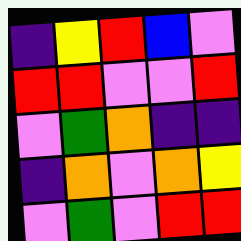[["indigo", "yellow", "red", "blue", "violet"], ["red", "red", "violet", "violet", "red"], ["violet", "green", "orange", "indigo", "indigo"], ["indigo", "orange", "violet", "orange", "yellow"], ["violet", "green", "violet", "red", "red"]]